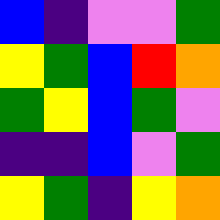[["blue", "indigo", "violet", "violet", "green"], ["yellow", "green", "blue", "red", "orange"], ["green", "yellow", "blue", "green", "violet"], ["indigo", "indigo", "blue", "violet", "green"], ["yellow", "green", "indigo", "yellow", "orange"]]